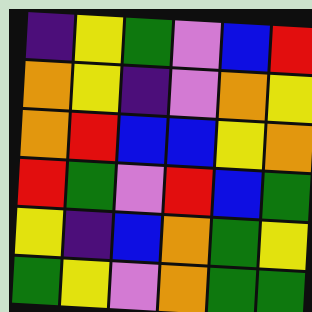[["indigo", "yellow", "green", "violet", "blue", "red"], ["orange", "yellow", "indigo", "violet", "orange", "yellow"], ["orange", "red", "blue", "blue", "yellow", "orange"], ["red", "green", "violet", "red", "blue", "green"], ["yellow", "indigo", "blue", "orange", "green", "yellow"], ["green", "yellow", "violet", "orange", "green", "green"]]